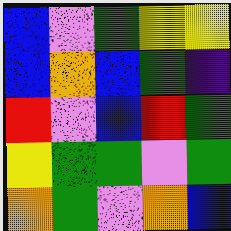[["blue", "violet", "green", "yellow", "yellow"], ["blue", "orange", "blue", "green", "indigo"], ["red", "violet", "blue", "red", "green"], ["yellow", "green", "green", "violet", "green"], ["orange", "green", "violet", "orange", "blue"]]